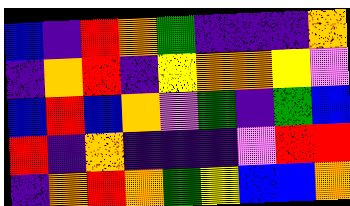[["blue", "indigo", "red", "orange", "green", "indigo", "indigo", "indigo", "orange"], ["indigo", "orange", "red", "indigo", "yellow", "orange", "orange", "yellow", "violet"], ["blue", "red", "blue", "orange", "violet", "green", "indigo", "green", "blue"], ["red", "indigo", "orange", "indigo", "indigo", "indigo", "violet", "red", "red"], ["indigo", "orange", "red", "orange", "green", "yellow", "blue", "blue", "orange"]]